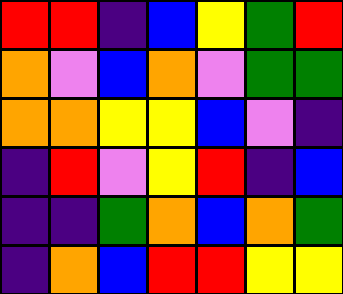[["red", "red", "indigo", "blue", "yellow", "green", "red"], ["orange", "violet", "blue", "orange", "violet", "green", "green"], ["orange", "orange", "yellow", "yellow", "blue", "violet", "indigo"], ["indigo", "red", "violet", "yellow", "red", "indigo", "blue"], ["indigo", "indigo", "green", "orange", "blue", "orange", "green"], ["indigo", "orange", "blue", "red", "red", "yellow", "yellow"]]